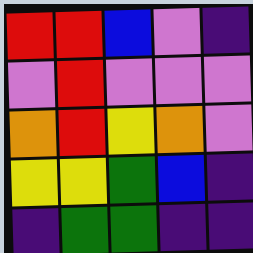[["red", "red", "blue", "violet", "indigo"], ["violet", "red", "violet", "violet", "violet"], ["orange", "red", "yellow", "orange", "violet"], ["yellow", "yellow", "green", "blue", "indigo"], ["indigo", "green", "green", "indigo", "indigo"]]